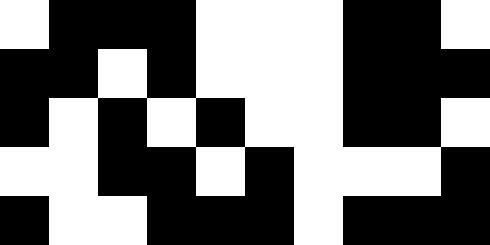[["white", "black", "black", "black", "white", "white", "white", "black", "black", "white"], ["black", "black", "white", "black", "white", "white", "white", "black", "black", "black"], ["black", "white", "black", "white", "black", "white", "white", "black", "black", "white"], ["white", "white", "black", "black", "white", "black", "white", "white", "white", "black"], ["black", "white", "white", "black", "black", "black", "white", "black", "black", "black"]]